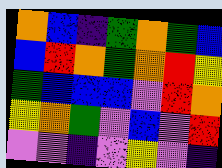[["orange", "blue", "indigo", "green", "orange", "green", "blue"], ["blue", "red", "orange", "green", "orange", "red", "yellow"], ["green", "blue", "blue", "blue", "violet", "red", "orange"], ["yellow", "orange", "green", "violet", "blue", "violet", "red"], ["violet", "violet", "indigo", "violet", "yellow", "violet", "indigo"]]